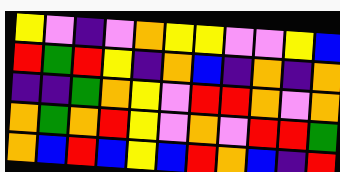[["yellow", "violet", "indigo", "violet", "orange", "yellow", "yellow", "violet", "violet", "yellow", "blue"], ["red", "green", "red", "yellow", "indigo", "orange", "blue", "indigo", "orange", "indigo", "orange"], ["indigo", "indigo", "green", "orange", "yellow", "violet", "red", "red", "orange", "violet", "orange"], ["orange", "green", "orange", "red", "yellow", "violet", "orange", "violet", "red", "red", "green"], ["orange", "blue", "red", "blue", "yellow", "blue", "red", "orange", "blue", "indigo", "red"]]